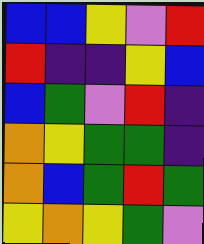[["blue", "blue", "yellow", "violet", "red"], ["red", "indigo", "indigo", "yellow", "blue"], ["blue", "green", "violet", "red", "indigo"], ["orange", "yellow", "green", "green", "indigo"], ["orange", "blue", "green", "red", "green"], ["yellow", "orange", "yellow", "green", "violet"]]